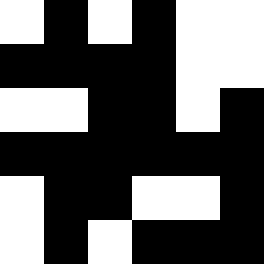[["white", "black", "white", "black", "white", "white"], ["black", "black", "black", "black", "white", "white"], ["white", "white", "black", "black", "white", "black"], ["black", "black", "black", "black", "black", "black"], ["white", "black", "black", "white", "white", "black"], ["white", "black", "white", "black", "black", "black"]]